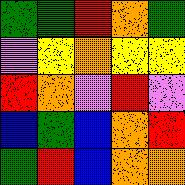[["green", "green", "red", "orange", "green"], ["violet", "yellow", "orange", "yellow", "yellow"], ["red", "orange", "violet", "red", "violet"], ["blue", "green", "blue", "orange", "red"], ["green", "red", "blue", "orange", "orange"]]